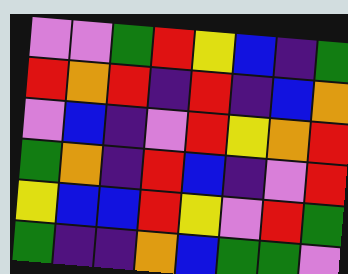[["violet", "violet", "green", "red", "yellow", "blue", "indigo", "green"], ["red", "orange", "red", "indigo", "red", "indigo", "blue", "orange"], ["violet", "blue", "indigo", "violet", "red", "yellow", "orange", "red"], ["green", "orange", "indigo", "red", "blue", "indigo", "violet", "red"], ["yellow", "blue", "blue", "red", "yellow", "violet", "red", "green"], ["green", "indigo", "indigo", "orange", "blue", "green", "green", "violet"]]